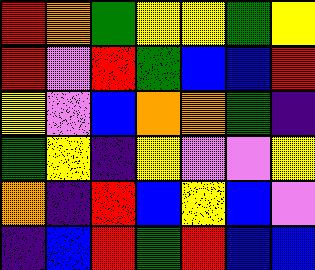[["red", "orange", "green", "yellow", "yellow", "green", "yellow"], ["red", "violet", "red", "green", "blue", "blue", "red"], ["yellow", "violet", "blue", "orange", "orange", "green", "indigo"], ["green", "yellow", "indigo", "yellow", "violet", "violet", "yellow"], ["orange", "indigo", "red", "blue", "yellow", "blue", "violet"], ["indigo", "blue", "red", "green", "red", "blue", "blue"]]